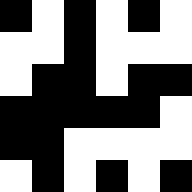[["black", "white", "black", "white", "black", "white"], ["white", "white", "black", "white", "white", "white"], ["white", "black", "black", "white", "black", "black"], ["black", "black", "black", "black", "black", "white"], ["black", "black", "white", "white", "white", "white"], ["white", "black", "white", "black", "white", "black"]]